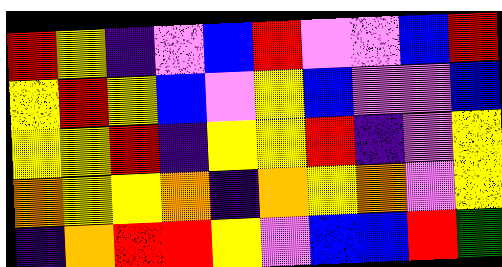[["red", "yellow", "indigo", "violet", "blue", "red", "violet", "violet", "blue", "red"], ["yellow", "red", "yellow", "blue", "violet", "yellow", "blue", "violet", "violet", "blue"], ["yellow", "yellow", "red", "indigo", "yellow", "yellow", "red", "indigo", "violet", "yellow"], ["orange", "yellow", "yellow", "orange", "indigo", "orange", "yellow", "orange", "violet", "yellow"], ["indigo", "orange", "red", "red", "yellow", "violet", "blue", "blue", "red", "green"]]